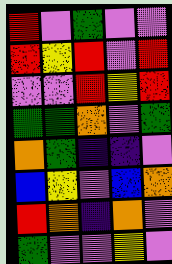[["red", "violet", "green", "violet", "violet"], ["red", "yellow", "red", "violet", "red"], ["violet", "violet", "red", "yellow", "red"], ["green", "green", "orange", "violet", "green"], ["orange", "green", "indigo", "indigo", "violet"], ["blue", "yellow", "violet", "blue", "orange"], ["red", "orange", "indigo", "orange", "violet"], ["green", "violet", "violet", "yellow", "violet"]]